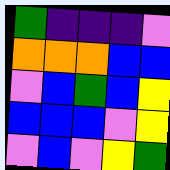[["green", "indigo", "indigo", "indigo", "violet"], ["orange", "orange", "orange", "blue", "blue"], ["violet", "blue", "green", "blue", "yellow"], ["blue", "blue", "blue", "violet", "yellow"], ["violet", "blue", "violet", "yellow", "green"]]